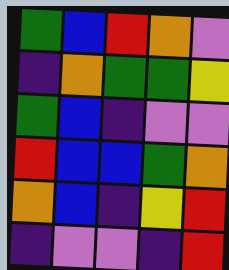[["green", "blue", "red", "orange", "violet"], ["indigo", "orange", "green", "green", "yellow"], ["green", "blue", "indigo", "violet", "violet"], ["red", "blue", "blue", "green", "orange"], ["orange", "blue", "indigo", "yellow", "red"], ["indigo", "violet", "violet", "indigo", "red"]]